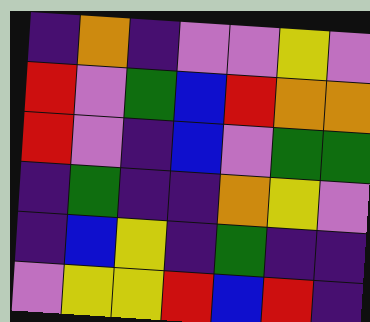[["indigo", "orange", "indigo", "violet", "violet", "yellow", "violet"], ["red", "violet", "green", "blue", "red", "orange", "orange"], ["red", "violet", "indigo", "blue", "violet", "green", "green"], ["indigo", "green", "indigo", "indigo", "orange", "yellow", "violet"], ["indigo", "blue", "yellow", "indigo", "green", "indigo", "indigo"], ["violet", "yellow", "yellow", "red", "blue", "red", "indigo"]]